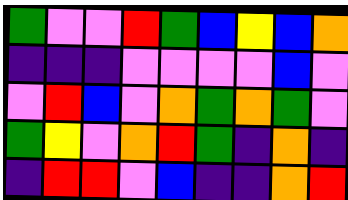[["green", "violet", "violet", "red", "green", "blue", "yellow", "blue", "orange"], ["indigo", "indigo", "indigo", "violet", "violet", "violet", "violet", "blue", "violet"], ["violet", "red", "blue", "violet", "orange", "green", "orange", "green", "violet"], ["green", "yellow", "violet", "orange", "red", "green", "indigo", "orange", "indigo"], ["indigo", "red", "red", "violet", "blue", "indigo", "indigo", "orange", "red"]]